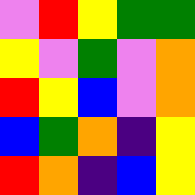[["violet", "red", "yellow", "green", "green"], ["yellow", "violet", "green", "violet", "orange"], ["red", "yellow", "blue", "violet", "orange"], ["blue", "green", "orange", "indigo", "yellow"], ["red", "orange", "indigo", "blue", "yellow"]]